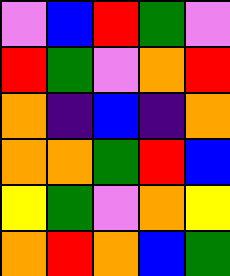[["violet", "blue", "red", "green", "violet"], ["red", "green", "violet", "orange", "red"], ["orange", "indigo", "blue", "indigo", "orange"], ["orange", "orange", "green", "red", "blue"], ["yellow", "green", "violet", "orange", "yellow"], ["orange", "red", "orange", "blue", "green"]]